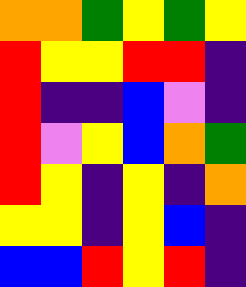[["orange", "orange", "green", "yellow", "green", "yellow"], ["red", "yellow", "yellow", "red", "red", "indigo"], ["red", "indigo", "indigo", "blue", "violet", "indigo"], ["red", "violet", "yellow", "blue", "orange", "green"], ["red", "yellow", "indigo", "yellow", "indigo", "orange"], ["yellow", "yellow", "indigo", "yellow", "blue", "indigo"], ["blue", "blue", "red", "yellow", "red", "indigo"]]